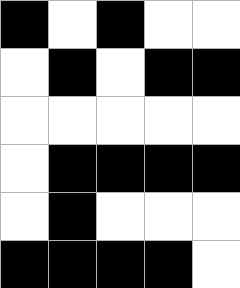[["black", "white", "black", "white", "white"], ["white", "black", "white", "black", "black"], ["white", "white", "white", "white", "white"], ["white", "black", "black", "black", "black"], ["white", "black", "white", "white", "white"], ["black", "black", "black", "black", "white"]]